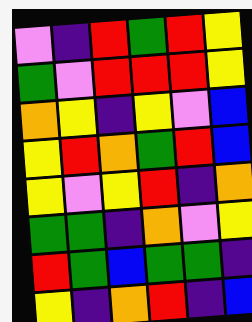[["violet", "indigo", "red", "green", "red", "yellow"], ["green", "violet", "red", "red", "red", "yellow"], ["orange", "yellow", "indigo", "yellow", "violet", "blue"], ["yellow", "red", "orange", "green", "red", "blue"], ["yellow", "violet", "yellow", "red", "indigo", "orange"], ["green", "green", "indigo", "orange", "violet", "yellow"], ["red", "green", "blue", "green", "green", "indigo"], ["yellow", "indigo", "orange", "red", "indigo", "blue"]]